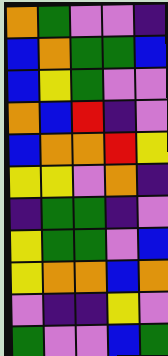[["orange", "green", "violet", "violet", "indigo"], ["blue", "orange", "green", "green", "blue"], ["blue", "yellow", "green", "violet", "violet"], ["orange", "blue", "red", "indigo", "violet"], ["blue", "orange", "orange", "red", "yellow"], ["yellow", "yellow", "violet", "orange", "indigo"], ["indigo", "green", "green", "indigo", "violet"], ["yellow", "green", "green", "violet", "blue"], ["yellow", "orange", "orange", "blue", "orange"], ["violet", "indigo", "indigo", "yellow", "violet"], ["green", "violet", "violet", "blue", "green"]]